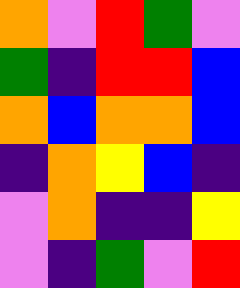[["orange", "violet", "red", "green", "violet"], ["green", "indigo", "red", "red", "blue"], ["orange", "blue", "orange", "orange", "blue"], ["indigo", "orange", "yellow", "blue", "indigo"], ["violet", "orange", "indigo", "indigo", "yellow"], ["violet", "indigo", "green", "violet", "red"]]